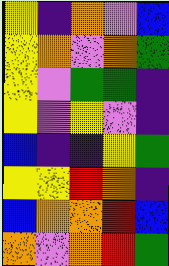[["yellow", "indigo", "orange", "violet", "blue"], ["yellow", "orange", "violet", "orange", "green"], ["yellow", "violet", "green", "green", "indigo"], ["yellow", "violet", "yellow", "violet", "indigo"], ["blue", "indigo", "indigo", "yellow", "green"], ["yellow", "yellow", "red", "orange", "indigo"], ["blue", "orange", "orange", "red", "blue"], ["orange", "violet", "orange", "red", "green"]]